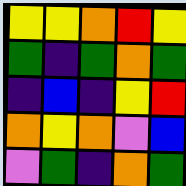[["yellow", "yellow", "orange", "red", "yellow"], ["green", "indigo", "green", "orange", "green"], ["indigo", "blue", "indigo", "yellow", "red"], ["orange", "yellow", "orange", "violet", "blue"], ["violet", "green", "indigo", "orange", "green"]]